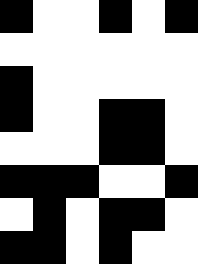[["black", "white", "white", "black", "white", "black"], ["white", "white", "white", "white", "white", "white"], ["black", "white", "white", "white", "white", "white"], ["black", "white", "white", "black", "black", "white"], ["white", "white", "white", "black", "black", "white"], ["black", "black", "black", "white", "white", "black"], ["white", "black", "white", "black", "black", "white"], ["black", "black", "white", "black", "white", "white"]]